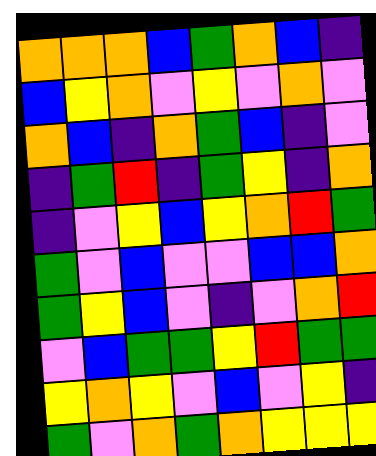[["orange", "orange", "orange", "blue", "green", "orange", "blue", "indigo"], ["blue", "yellow", "orange", "violet", "yellow", "violet", "orange", "violet"], ["orange", "blue", "indigo", "orange", "green", "blue", "indigo", "violet"], ["indigo", "green", "red", "indigo", "green", "yellow", "indigo", "orange"], ["indigo", "violet", "yellow", "blue", "yellow", "orange", "red", "green"], ["green", "violet", "blue", "violet", "violet", "blue", "blue", "orange"], ["green", "yellow", "blue", "violet", "indigo", "violet", "orange", "red"], ["violet", "blue", "green", "green", "yellow", "red", "green", "green"], ["yellow", "orange", "yellow", "violet", "blue", "violet", "yellow", "indigo"], ["green", "violet", "orange", "green", "orange", "yellow", "yellow", "yellow"]]